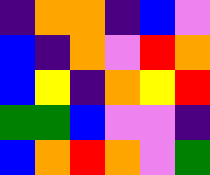[["indigo", "orange", "orange", "indigo", "blue", "violet"], ["blue", "indigo", "orange", "violet", "red", "orange"], ["blue", "yellow", "indigo", "orange", "yellow", "red"], ["green", "green", "blue", "violet", "violet", "indigo"], ["blue", "orange", "red", "orange", "violet", "green"]]